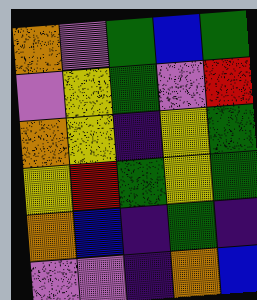[["orange", "violet", "green", "blue", "green"], ["violet", "yellow", "green", "violet", "red"], ["orange", "yellow", "indigo", "yellow", "green"], ["yellow", "red", "green", "yellow", "green"], ["orange", "blue", "indigo", "green", "indigo"], ["violet", "violet", "indigo", "orange", "blue"]]